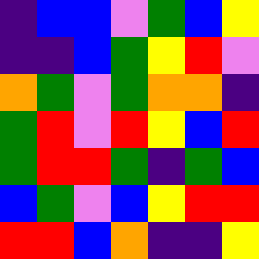[["indigo", "blue", "blue", "violet", "green", "blue", "yellow"], ["indigo", "indigo", "blue", "green", "yellow", "red", "violet"], ["orange", "green", "violet", "green", "orange", "orange", "indigo"], ["green", "red", "violet", "red", "yellow", "blue", "red"], ["green", "red", "red", "green", "indigo", "green", "blue"], ["blue", "green", "violet", "blue", "yellow", "red", "red"], ["red", "red", "blue", "orange", "indigo", "indigo", "yellow"]]